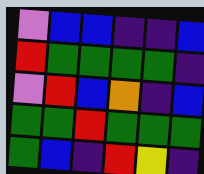[["violet", "blue", "blue", "indigo", "indigo", "blue"], ["red", "green", "green", "green", "green", "indigo"], ["violet", "red", "blue", "orange", "indigo", "blue"], ["green", "green", "red", "green", "green", "green"], ["green", "blue", "indigo", "red", "yellow", "indigo"]]